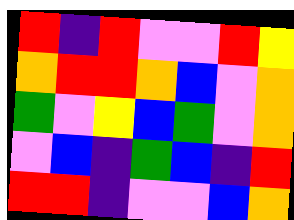[["red", "indigo", "red", "violet", "violet", "red", "yellow"], ["orange", "red", "red", "orange", "blue", "violet", "orange"], ["green", "violet", "yellow", "blue", "green", "violet", "orange"], ["violet", "blue", "indigo", "green", "blue", "indigo", "red"], ["red", "red", "indigo", "violet", "violet", "blue", "orange"]]